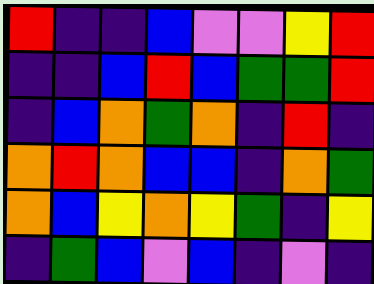[["red", "indigo", "indigo", "blue", "violet", "violet", "yellow", "red"], ["indigo", "indigo", "blue", "red", "blue", "green", "green", "red"], ["indigo", "blue", "orange", "green", "orange", "indigo", "red", "indigo"], ["orange", "red", "orange", "blue", "blue", "indigo", "orange", "green"], ["orange", "blue", "yellow", "orange", "yellow", "green", "indigo", "yellow"], ["indigo", "green", "blue", "violet", "blue", "indigo", "violet", "indigo"]]